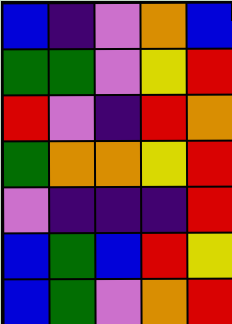[["blue", "indigo", "violet", "orange", "blue"], ["green", "green", "violet", "yellow", "red"], ["red", "violet", "indigo", "red", "orange"], ["green", "orange", "orange", "yellow", "red"], ["violet", "indigo", "indigo", "indigo", "red"], ["blue", "green", "blue", "red", "yellow"], ["blue", "green", "violet", "orange", "red"]]